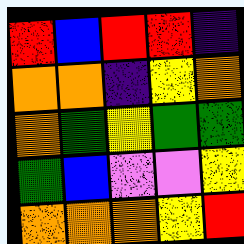[["red", "blue", "red", "red", "indigo"], ["orange", "orange", "indigo", "yellow", "orange"], ["orange", "green", "yellow", "green", "green"], ["green", "blue", "violet", "violet", "yellow"], ["orange", "orange", "orange", "yellow", "red"]]